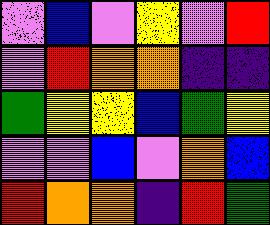[["violet", "blue", "violet", "yellow", "violet", "red"], ["violet", "red", "orange", "orange", "indigo", "indigo"], ["green", "yellow", "yellow", "blue", "green", "yellow"], ["violet", "violet", "blue", "violet", "orange", "blue"], ["red", "orange", "orange", "indigo", "red", "green"]]